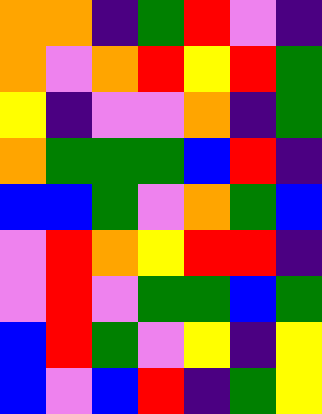[["orange", "orange", "indigo", "green", "red", "violet", "indigo"], ["orange", "violet", "orange", "red", "yellow", "red", "green"], ["yellow", "indigo", "violet", "violet", "orange", "indigo", "green"], ["orange", "green", "green", "green", "blue", "red", "indigo"], ["blue", "blue", "green", "violet", "orange", "green", "blue"], ["violet", "red", "orange", "yellow", "red", "red", "indigo"], ["violet", "red", "violet", "green", "green", "blue", "green"], ["blue", "red", "green", "violet", "yellow", "indigo", "yellow"], ["blue", "violet", "blue", "red", "indigo", "green", "yellow"]]